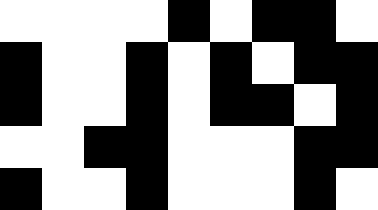[["white", "white", "white", "white", "black", "white", "black", "black", "white"], ["black", "white", "white", "black", "white", "black", "white", "black", "black"], ["black", "white", "white", "black", "white", "black", "black", "white", "black"], ["white", "white", "black", "black", "white", "white", "white", "black", "black"], ["black", "white", "white", "black", "white", "white", "white", "black", "white"]]